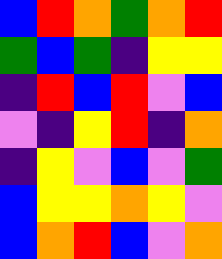[["blue", "red", "orange", "green", "orange", "red"], ["green", "blue", "green", "indigo", "yellow", "yellow"], ["indigo", "red", "blue", "red", "violet", "blue"], ["violet", "indigo", "yellow", "red", "indigo", "orange"], ["indigo", "yellow", "violet", "blue", "violet", "green"], ["blue", "yellow", "yellow", "orange", "yellow", "violet"], ["blue", "orange", "red", "blue", "violet", "orange"]]